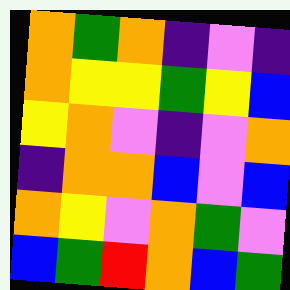[["orange", "green", "orange", "indigo", "violet", "indigo"], ["orange", "yellow", "yellow", "green", "yellow", "blue"], ["yellow", "orange", "violet", "indigo", "violet", "orange"], ["indigo", "orange", "orange", "blue", "violet", "blue"], ["orange", "yellow", "violet", "orange", "green", "violet"], ["blue", "green", "red", "orange", "blue", "green"]]